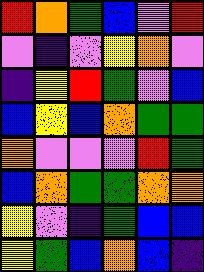[["red", "orange", "green", "blue", "violet", "red"], ["violet", "indigo", "violet", "yellow", "orange", "violet"], ["indigo", "yellow", "red", "green", "violet", "blue"], ["blue", "yellow", "blue", "orange", "green", "green"], ["orange", "violet", "violet", "violet", "red", "green"], ["blue", "orange", "green", "green", "orange", "orange"], ["yellow", "violet", "indigo", "green", "blue", "blue"], ["yellow", "green", "blue", "orange", "blue", "indigo"]]